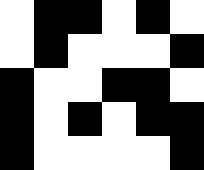[["white", "black", "black", "white", "black", "white"], ["white", "black", "white", "white", "white", "black"], ["black", "white", "white", "black", "black", "white"], ["black", "white", "black", "white", "black", "black"], ["black", "white", "white", "white", "white", "black"]]